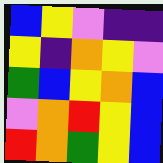[["blue", "yellow", "violet", "indigo", "indigo"], ["yellow", "indigo", "orange", "yellow", "violet"], ["green", "blue", "yellow", "orange", "blue"], ["violet", "orange", "red", "yellow", "blue"], ["red", "orange", "green", "yellow", "blue"]]